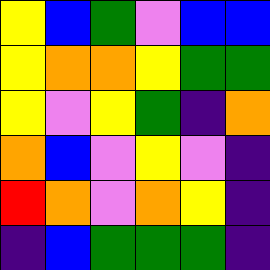[["yellow", "blue", "green", "violet", "blue", "blue"], ["yellow", "orange", "orange", "yellow", "green", "green"], ["yellow", "violet", "yellow", "green", "indigo", "orange"], ["orange", "blue", "violet", "yellow", "violet", "indigo"], ["red", "orange", "violet", "orange", "yellow", "indigo"], ["indigo", "blue", "green", "green", "green", "indigo"]]